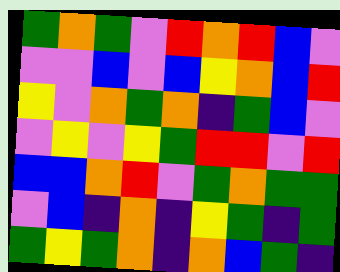[["green", "orange", "green", "violet", "red", "orange", "red", "blue", "violet"], ["violet", "violet", "blue", "violet", "blue", "yellow", "orange", "blue", "red"], ["yellow", "violet", "orange", "green", "orange", "indigo", "green", "blue", "violet"], ["violet", "yellow", "violet", "yellow", "green", "red", "red", "violet", "red"], ["blue", "blue", "orange", "red", "violet", "green", "orange", "green", "green"], ["violet", "blue", "indigo", "orange", "indigo", "yellow", "green", "indigo", "green"], ["green", "yellow", "green", "orange", "indigo", "orange", "blue", "green", "indigo"]]